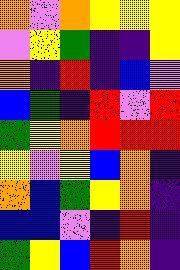[["orange", "violet", "orange", "yellow", "yellow", "yellow"], ["violet", "yellow", "green", "indigo", "indigo", "yellow"], ["orange", "indigo", "red", "indigo", "blue", "violet"], ["blue", "green", "indigo", "red", "violet", "red"], ["green", "yellow", "orange", "red", "red", "red"], ["yellow", "violet", "yellow", "blue", "orange", "indigo"], ["orange", "blue", "green", "yellow", "orange", "indigo"], ["blue", "blue", "violet", "indigo", "red", "indigo"], ["green", "yellow", "blue", "red", "orange", "indigo"]]